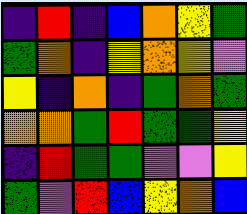[["indigo", "red", "indigo", "blue", "orange", "yellow", "green"], ["green", "orange", "indigo", "yellow", "orange", "yellow", "violet"], ["yellow", "indigo", "orange", "indigo", "green", "orange", "green"], ["orange", "orange", "green", "red", "green", "green", "yellow"], ["indigo", "red", "green", "green", "violet", "violet", "yellow"], ["green", "violet", "red", "blue", "yellow", "orange", "blue"]]